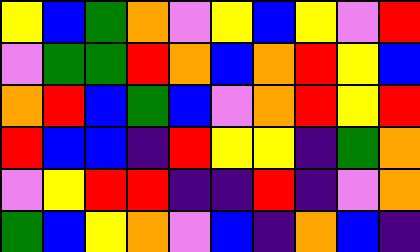[["yellow", "blue", "green", "orange", "violet", "yellow", "blue", "yellow", "violet", "red"], ["violet", "green", "green", "red", "orange", "blue", "orange", "red", "yellow", "blue"], ["orange", "red", "blue", "green", "blue", "violet", "orange", "red", "yellow", "red"], ["red", "blue", "blue", "indigo", "red", "yellow", "yellow", "indigo", "green", "orange"], ["violet", "yellow", "red", "red", "indigo", "indigo", "red", "indigo", "violet", "orange"], ["green", "blue", "yellow", "orange", "violet", "blue", "indigo", "orange", "blue", "indigo"]]